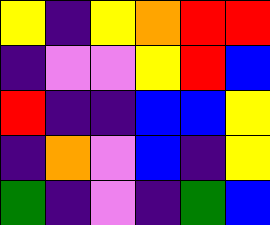[["yellow", "indigo", "yellow", "orange", "red", "red"], ["indigo", "violet", "violet", "yellow", "red", "blue"], ["red", "indigo", "indigo", "blue", "blue", "yellow"], ["indigo", "orange", "violet", "blue", "indigo", "yellow"], ["green", "indigo", "violet", "indigo", "green", "blue"]]